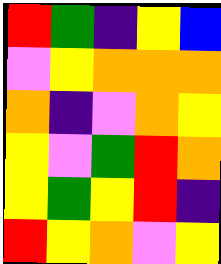[["red", "green", "indigo", "yellow", "blue"], ["violet", "yellow", "orange", "orange", "orange"], ["orange", "indigo", "violet", "orange", "yellow"], ["yellow", "violet", "green", "red", "orange"], ["yellow", "green", "yellow", "red", "indigo"], ["red", "yellow", "orange", "violet", "yellow"]]